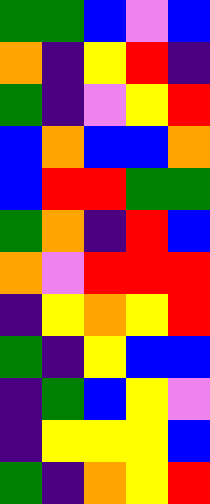[["green", "green", "blue", "violet", "blue"], ["orange", "indigo", "yellow", "red", "indigo"], ["green", "indigo", "violet", "yellow", "red"], ["blue", "orange", "blue", "blue", "orange"], ["blue", "red", "red", "green", "green"], ["green", "orange", "indigo", "red", "blue"], ["orange", "violet", "red", "red", "red"], ["indigo", "yellow", "orange", "yellow", "red"], ["green", "indigo", "yellow", "blue", "blue"], ["indigo", "green", "blue", "yellow", "violet"], ["indigo", "yellow", "yellow", "yellow", "blue"], ["green", "indigo", "orange", "yellow", "red"]]